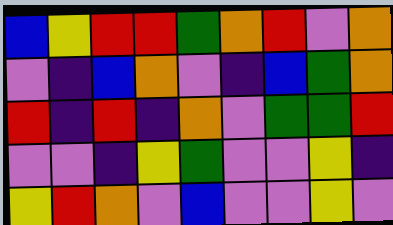[["blue", "yellow", "red", "red", "green", "orange", "red", "violet", "orange"], ["violet", "indigo", "blue", "orange", "violet", "indigo", "blue", "green", "orange"], ["red", "indigo", "red", "indigo", "orange", "violet", "green", "green", "red"], ["violet", "violet", "indigo", "yellow", "green", "violet", "violet", "yellow", "indigo"], ["yellow", "red", "orange", "violet", "blue", "violet", "violet", "yellow", "violet"]]